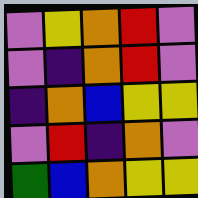[["violet", "yellow", "orange", "red", "violet"], ["violet", "indigo", "orange", "red", "violet"], ["indigo", "orange", "blue", "yellow", "yellow"], ["violet", "red", "indigo", "orange", "violet"], ["green", "blue", "orange", "yellow", "yellow"]]